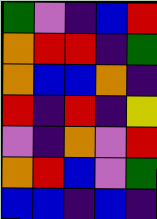[["green", "violet", "indigo", "blue", "red"], ["orange", "red", "red", "indigo", "green"], ["orange", "blue", "blue", "orange", "indigo"], ["red", "indigo", "red", "indigo", "yellow"], ["violet", "indigo", "orange", "violet", "red"], ["orange", "red", "blue", "violet", "green"], ["blue", "blue", "indigo", "blue", "indigo"]]